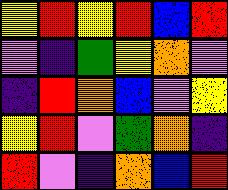[["yellow", "red", "yellow", "red", "blue", "red"], ["violet", "indigo", "green", "yellow", "orange", "violet"], ["indigo", "red", "orange", "blue", "violet", "yellow"], ["yellow", "red", "violet", "green", "orange", "indigo"], ["red", "violet", "indigo", "orange", "blue", "red"]]